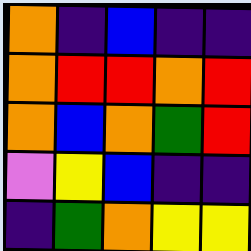[["orange", "indigo", "blue", "indigo", "indigo"], ["orange", "red", "red", "orange", "red"], ["orange", "blue", "orange", "green", "red"], ["violet", "yellow", "blue", "indigo", "indigo"], ["indigo", "green", "orange", "yellow", "yellow"]]